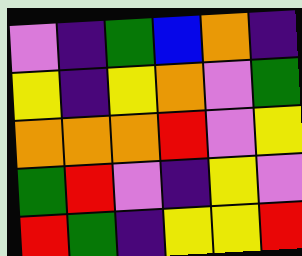[["violet", "indigo", "green", "blue", "orange", "indigo"], ["yellow", "indigo", "yellow", "orange", "violet", "green"], ["orange", "orange", "orange", "red", "violet", "yellow"], ["green", "red", "violet", "indigo", "yellow", "violet"], ["red", "green", "indigo", "yellow", "yellow", "red"]]